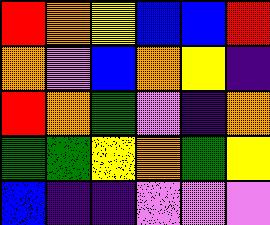[["red", "orange", "yellow", "blue", "blue", "red"], ["orange", "violet", "blue", "orange", "yellow", "indigo"], ["red", "orange", "green", "violet", "indigo", "orange"], ["green", "green", "yellow", "orange", "green", "yellow"], ["blue", "indigo", "indigo", "violet", "violet", "violet"]]